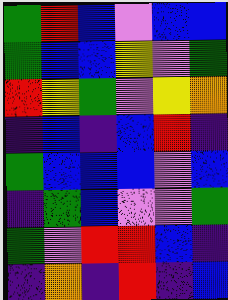[["green", "red", "blue", "violet", "blue", "blue"], ["green", "blue", "blue", "yellow", "violet", "green"], ["red", "yellow", "green", "violet", "yellow", "orange"], ["indigo", "blue", "indigo", "blue", "red", "indigo"], ["green", "blue", "blue", "blue", "violet", "blue"], ["indigo", "green", "blue", "violet", "violet", "green"], ["green", "violet", "red", "red", "blue", "indigo"], ["indigo", "orange", "indigo", "red", "indigo", "blue"]]